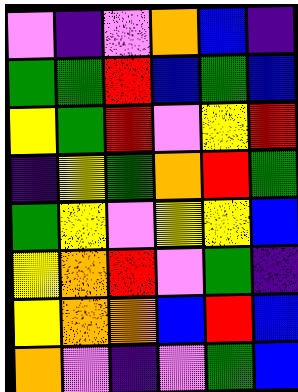[["violet", "indigo", "violet", "orange", "blue", "indigo"], ["green", "green", "red", "blue", "green", "blue"], ["yellow", "green", "red", "violet", "yellow", "red"], ["indigo", "yellow", "green", "orange", "red", "green"], ["green", "yellow", "violet", "yellow", "yellow", "blue"], ["yellow", "orange", "red", "violet", "green", "indigo"], ["yellow", "orange", "orange", "blue", "red", "blue"], ["orange", "violet", "indigo", "violet", "green", "blue"]]